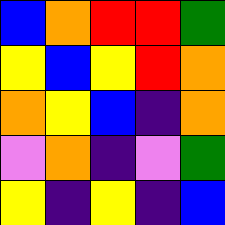[["blue", "orange", "red", "red", "green"], ["yellow", "blue", "yellow", "red", "orange"], ["orange", "yellow", "blue", "indigo", "orange"], ["violet", "orange", "indigo", "violet", "green"], ["yellow", "indigo", "yellow", "indigo", "blue"]]